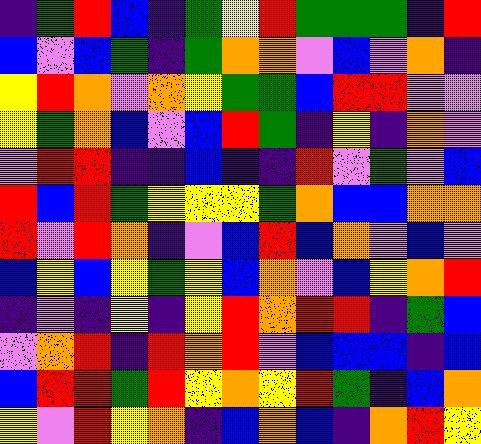[["indigo", "green", "red", "blue", "indigo", "green", "yellow", "red", "green", "green", "green", "indigo", "red"], ["blue", "violet", "blue", "green", "indigo", "green", "orange", "orange", "violet", "blue", "violet", "orange", "indigo"], ["yellow", "red", "orange", "violet", "orange", "yellow", "green", "green", "blue", "red", "red", "violet", "violet"], ["yellow", "green", "orange", "blue", "violet", "blue", "red", "green", "indigo", "yellow", "indigo", "orange", "violet"], ["violet", "red", "red", "indigo", "indigo", "blue", "indigo", "indigo", "red", "violet", "green", "violet", "blue"], ["red", "blue", "red", "green", "yellow", "yellow", "yellow", "green", "orange", "blue", "blue", "orange", "orange"], ["red", "violet", "red", "orange", "indigo", "violet", "blue", "red", "blue", "orange", "violet", "blue", "violet"], ["blue", "yellow", "blue", "yellow", "green", "yellow", "blue", "orange", "violet", "blue", "yellow", "orange", "red"], ["indigo", "violet", "indigo", "yellow", "indigo", "yellow", "red", "orange", "red", "red", "indigo", "green", "blue"], ["violet", "orange", "red", "indigo", "red", "orange", "red", "violet", "blue", "blue", "blue", "indigo", "blue"], ["blue", "red", "red", "green", "red", "yellow", "orange", "yellow", "red", "green", "indigo", "blue", "orange"], ["yellow", "violet", "red", "yellow", "orange", "indigo", "blue", "orange", "blue", "indigo", "orange", "red", "yellow"]]